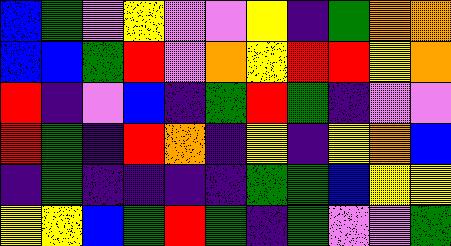[["blue", "green", "violet", "yellow", "violet", "violet", "yellow", "indigo", "green", "orange", "orange"], ["blue", "blue", "green", "red", "violet", "orange", "yellow", "red", "red", "yellow", "orange"], ["red", "indigo", "violet", "blue", "indigo", "green", "red", "green", "indigo", "violet", "violet"], ["red", "green", "indigo", "red", "orange", "indigo", "yellow", "indigo", "yellow", "orange", "blue"], ["indigo", "green", "indigo", "indigo", "indigo", "indigo", "green", "green", "blue", "yellow", "yellow"], ["yellow", "yellow", "blue", "green", "red", "green", "indigo", "green", "violet", "violet", "green"]]